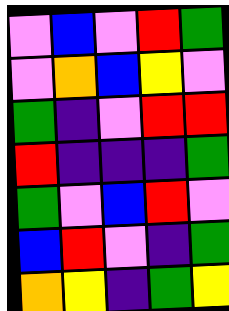[["violet", "blue", "violet", "red", "green"], ["violet", "orange", "blue", "yellow", "violet"], ["green", "indigo", "violet", "red", "red"], ["red", "indigo", "indigo", "indigo", "green"], ["green", "violet", "blue", "red", "violet"], ["blue", "red", "violet", "indigo", "green"], ["orange", "yellow", "indigo", "green", "yellow"]]